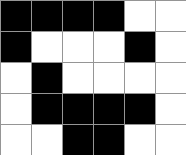[["black", "black", "black", "black", "white", "white"], ["black", "white", "white", "white", "black", "white"], ["white", "black", "white", "white", "white", "white"], ["white", "black", "black", "black", "black", "white"], ["white", "white", "black", "black", "white", "white"]]